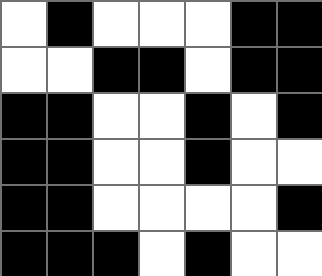[["white", "black", "white", "white", "white", "black", "black"], ["white", "white", "black", "black", "white", "black", "black"], ["black", "black", "white", "white", "black", "white", "black"], ["black", "black", "white", "white", "black", "white", "white"], ["black", "black", "white", "white", "white", "white", "black"], ["black", "black", "black", "white", "black", "white", "white"]]